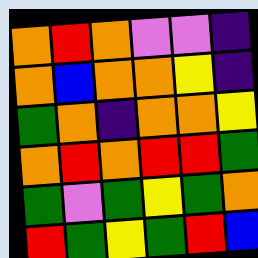[["orange", "red", "orange", "violet", "violet", "indigo"], ["orange", "blue", "orange", "orange", "yellow", "indigo"], ["green", "orange", "indigo", "orange", "orange", "yellow"], ["orange", "red", "orange", "red", "red", "green"], ["green", "violet", "green", "yellow", "green", "orange"], ["red", "green", "yellow", "green", "red", "blue"]]